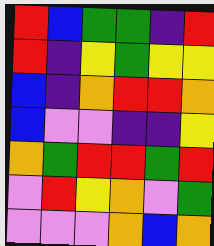[["red", "blue", "green", "green", "indigo", "red"], ["red", "indigo", "yellow", "green", "yellow", "yellow"], ["blue", "indigo", "orange", "red", "red", "orange"], ["blue", "violet", "violet", "indigo", "indigo", "yellow"], ["orange", "green", "red", "red", "green", "red"], ["violet", "red", "yellow", "orange", "violet", "green"], ["violet", "violet", "violet", "orange", "blue", "orange"]]